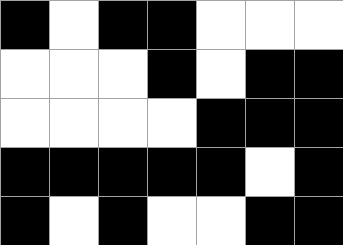[["black", "white", "black", "black", "white", "white", "white"], ["white", "white", "white", "black", "white", "black", "black"], ["white", "white", "white", "white", "black", "black", "black"], ["black", "black", "black", "black", "black", "white", "black"], ["black", "white", "black", "white", "white", "black", "black"]]